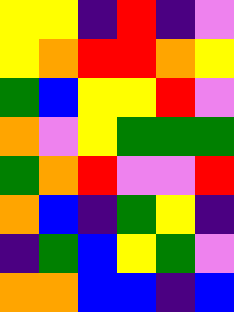[["yellow", "yellow", "indigo", "red", "indigo", "violet"], ["yellow", "orange", "red", "red", "orange", "yellow"], ["green", "blue", "yellow", "yellow", "red", "violet"], ["orange", "violet", "yellow", "green", "green", "green"], ["green", "orange", "red", "violet", "violet", "red"], ["orange", "blue", "indigo", "green", "yellow", "indigo"], ["indigo", "green", "blue", "yellow", "green", "violet"], ["orange", "orange", "blue", "blue", "indigo", "blue"]]